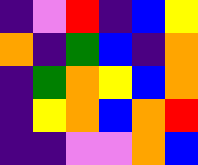[["indigo", "violet", "red", "indigo", "blue", "yellow"], ["orange", "indigo", "green", "blue", "indigo", "orange"], ["indigo", "green", "orange", "yellow", "blue", "orange"], ["indigo", "yellow", "orange", "blue", "orange", "red"], ["indigo", "indigo", "violet", "violet", "orange", "blue"]]